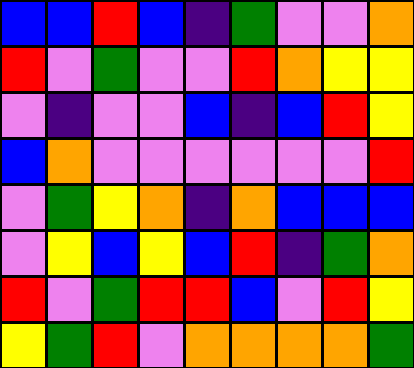[["blue", "blue", "red", "blue", "indigo", "green", "violet", "violet", "orange"], ["red", "violet", "green", "violet", "violet", "red", "orange", "yellow", "yellow"], ["violet", "indigo", "violet", "violet", "blue", "indigo", "blue", "red", "yellow"], ["blue", "orange", "violet", "violet", "violet", "violet", "violet", "violet", "red"], ["violet", "green", "yellow", "orange", "indigo", "orange", "blue", "blue", "blue"], ["violet", "yellow", "blue", "yellow", "blue", "red", "indigo", "green", "orange"], ["red", "violet", "green", "red", "red", "blue", "violet", "red", "yellow"], ["yellow", "green", "red", "violet", "orange", "orange", "orange", "orange", "green"]]